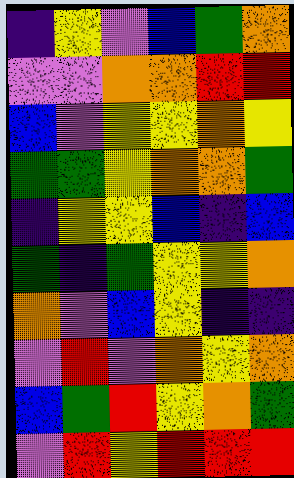[["indigo", "yellow", "violet", "blue", "green", "orange"], ["violet", "violet", "orange", "orange", "red", "red"], ["blue", "violet", "yellow", "yellow", "orange", "yellow"], ["green", "green", "yellow", "orange", "orange", "green"], ["indigo", "yellow", "yellow", "blue", "indigo", "blue"], ["green", "indigo", "green", "yellow", "yellow", "orange"], ["orange", "violet", "blue", "yellow", "indigo", "indigo"], ["violet", "red", "violet", "orange", "yellow", "orange"], ["blue", "green", "red", "yellow", "orange", "green"], ["violet", "red", "yellow", "red", "red", "red"]]